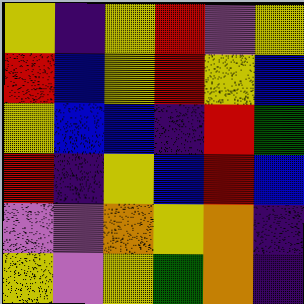[["yellow", "indigo", "yellow", "red", "violet", "yellow"], ["red", "blue", "yellow", "red", "yellow", "blue"], ["yellow", "blue", "blue", "indigo", "red", "green"], ["red", "indigo", "yellow", "blue", "red", "blue"], ["violet", "violet", "orange", "yellow", "orange", "indigo"], ["yellow", "violet", "yellow", "green", "orange", "indigo"]]